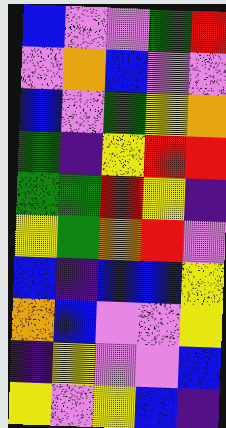[["blue", "violet", "violet", "green", "red"], ["violet", "orange", "blue", "violet", "violet"], ["blue", "violet", "green", "yellow", "orange"], ["green", "indigo", "yellow", "red", "red"], ["green", "green", "red", "yellow", "indigo"], ["yellow", "green", "orange", "red", "violet"], ["blue", "indigo", "blue", "blue", "yellow"], ["orange", "blue", "violet", "violet", "yellow"], ["indigo", "yellow", "violet", "violet", "blue"], ["yellow", "violet", "yellow", "blue", "indigo"]]